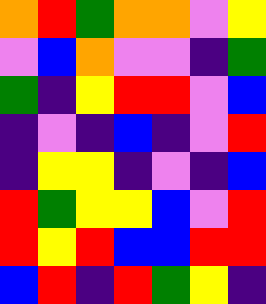[["orange", "red", "green", "orange", "orange", "violet", "yellow"], ["violet", "blue", "orange", "violet", "violet", "indigo", "green"], ["green", "indigo", "yellow", "red", "red", "violet", "blue"], ["indigo", "violet", "indigo", "blue", "indigo", "violet", "red"], ["indigo", "yellow", "yellow", "indigo", "violet", "indigo", "blue"], ["red", "green", "yellow", "yellow", "blue", "violet", "red"], ["red", "yellow", "red", "blue", "blue", "red", "red"], ["blue", "red", "indigo", "red", "green", "yellow", "indigo"]]